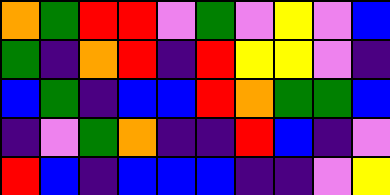[["orange", "green", "red", "red", "violet", "green", "violet", "yellow", "violet", "blue"], ["green", "indigo", "orange", "red", "indigo", "red", "yellow", "yellow", "violet", "indigo"], ["blue", "green", "indigo", "blue", "blue", "red", "orange", "green", "green", "blue"], ["indigo", "violet", "green", "orange", "indigo", "indigo", "red", "blue", "indigo", "violet"], ["red", "blue", "indigo", "blue", "blue", "blue", "indigo", "indigo", "violet", "yellow"]]